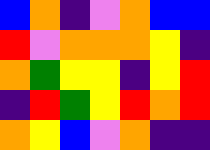[["blue", "orange", "indigo", "violet", "orange", "blue", "blue"], ["red", "violet", "orange", "orange", "orange", "yellow", "indigo"], ["orange", "green", "yellow", "yellow", "indigo", "yellow", "red"], ["indigo", "red", "green", "yellow", "red", "orange", "red"], ["orange", "yellow", "blue", "violet", "orange", "indigo", "indigo"]]